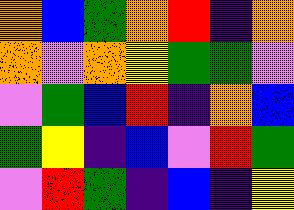[["orange", "blue", "green", "orange", "red", "indigo", "orange"], ["orange", "violet", "orange", "yellow", "green", "green", "violet"], ["violet", "green", "blue", "red", "indigo", "orange", "blue"], ["green", "yellow", "indigo", "blue", "violet", "red", "green"], ["violet", "red", "green", "indigo", "blue", "indigo", "yellow"]]